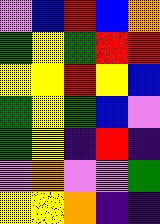[["violet", "blue", "red", "blue", "orange"], ["green", "yellow", "green", "red", "red"], ["yellow", "yellow", "red", "yellow", "blue"], ["green", "yellow", "green", "blue", "violet"], ["green", "yellow", "indigo", "red", "indigo"], ["violet", "orange", "violet", "violet", "green"], ["yellow", "yellow", "orange", "indigo", "indigo"]]